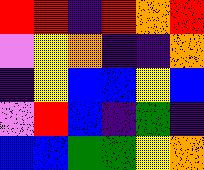[["red", "red", "indigo", "red", "orange", "red"], ["violet", "yellow", "orange", "indigo", "indigo", "orange"], ["indigo", "yellow", "blue", "blue", "yellow", "blue"], ["violet", "red", "blue", "indigo", "green", "indigo"], ["blue", "blue", "green", "green", "yellow", "orange"]]